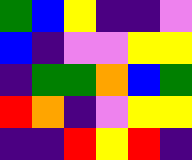[["green", "blue", "yellow", "indigo", "indigo", "violet"], ["blue", "indigo", "violet", "violet", "yellow", "yellow"], ["indigo", "green", "green", "orange", "blue", "green"], ["red", "orange", "indigo", "violet", "yellow", "yellow"], ["indigo", "indigo", "red", "yellow", "red", "indigo"]]